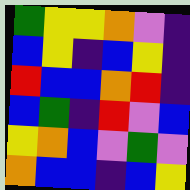[["green", "yellow", "yellow", "orange", "violet", "indigo"], ["blue", "yellow", "indigo", "blue", "yellow", "indigo"], ["red", "blue", "blue", "orange", "red", "indigo"], ["blue", "green", "indigo", "red", "violet", "blue"], ["yellow", "orange", "blue", "violet", "green", "violet"], ["orange", "blue", "blue", "indigo", "blue", "yellow"]]